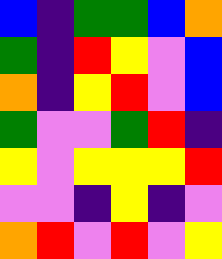[["blue", "indigo", "green", "green", "blue", "orange"], ["green", "indigo", "red", "yellow", "violet", "blue"], ["orange", "indigo", "yellow", "red", "violet", "blue"], ["green", "violet", "violet", "green", "red", "indigo"], ["yellow", "violet", "yellow", "yellow", "yellow", "red"], ["violet", "violet", "indigo", "yellow", "indigo", "violet"], ["orange", "red", "violet", "red", "violet", "yellow"]]